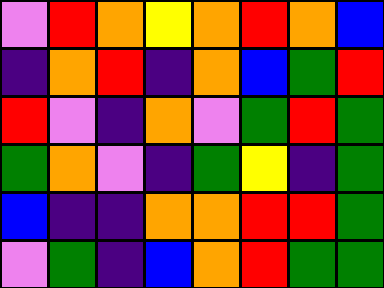[["violet", "red", "orange", "yellow", "orange", "red", "orange", "blue"], ["indigo", "orange", "red", "indigo", "orange", "blue", "green", "red"], ["red", "violet", "indigo", "orange", "violet", "green", "red", "green"], ["green", "orange", "violet", "indigo", "green", "yellow", "indigo", "green"], ["blue", "indigo", "indigo", "orange", "orange", "red", "red", "green"], ["violet", "green", "indigo", "blue", "orange", "red", "green", "green"]]